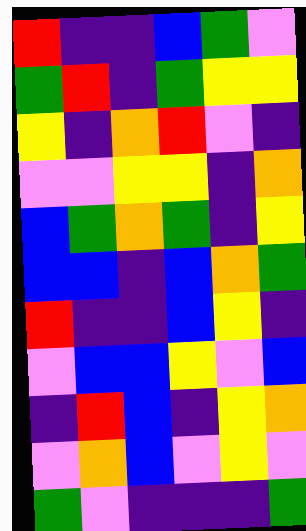[["red", "indigo", "indigo", "blue", "green", "violet"], ["green", "red", "indigo", "green", "yellow", "yellow"], ["yellow", "indigo", "orange", "red", "violet", "indigo"], ["violet", "violet", "yellow", "yellow", "indigo", "orange"], ["blue", "green", "orange", "green", "indigo", "yellow"], ["blue", "blue", "indigo", "blue", "orange", "green"], ["red", "indigo", "indigo", "blue", "yellow", "indigo"], ["violet", "blue", "blue", "yellow", "violet", "blue"], ["indigo", "red", "blue", "indigo", "yellow", "orange"], ["violet", "orange", "blue", "violet", "yellow", "violet"], ["green", "violet", "indigo", "indigo", "indigo", "green"]]